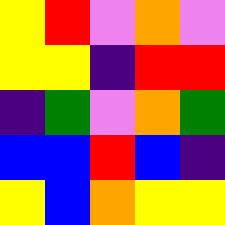[["yellow", "red", "violet", "orange", "violet"], ["yellow", "yellow", "indigo", "red", "red"], ["indigo", "green", "violet", "orange", "green"], ["blue", "blue", "red", "blue", "indigo"], ["yellow", "blue", "orange", "yellow", "yellow"]]